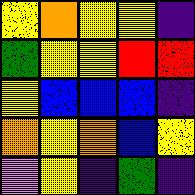[["yellow", "orange", "yellow", "yellow", "indigo"], ["green", "yellow", "yellow", "red", "red"], ["yellow", "blue", "blue", "blue", "indigo"], ["orange", "yellow", "orange", "blue", "yellow"], ["violet", "yellow", "indigo", "green", "indigo"]]